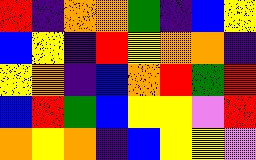[["red", "indigo", "orange", "orange", "green", "indigo", "blue", "yellow"], ["blue", "yellow", "indigo", "red", "yellow", "orange", "orange", "indigo"], ["yellow", "orange", "indigo", "blue", "orange", "red", "green", "red"], ["blue", "red", "green", "blue", "yellow", "yellow", "violet", "red"], ["orange", "yellow", "orange", "indigo", "blue", "yellow", "yellow", "violet"]]